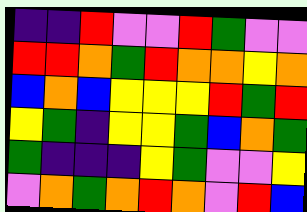[["indigo", "indigo", "red", "violet", "violet", "red", "green", "violet", "violet"], ["red", "red", "orange", "green", "red", "orange", "orange", "yellow", "orange"], ["blue", "orange", "blue", "yellow", "yellow", "yellow", "red", "green", "red"], ["yellow", "green", "indigo", "yellow", "yellow", "green", "blue", "orange", "green"], ["green", "indigo", "indigo", "indigo", "yellow", "green", "violet", "violet", "yellow"], ["violet", "orange", "green", "orange", "red", "orange", "violet", "red", "blue"]]